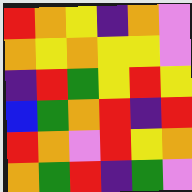[["red", "orange", "yellow", "indigo", "orange", "violet"], ["orange", "yellow", "orange", "yellow", "yellow", "violet"], ["indigo", "red", "green", "yellow", "red", "yellow"], ["blue", "green", "orange", "red", "indigo", "red"], ["red", "orange", "violet", "red", "yellow", "orange"], ["orange", "green", "red", "indigo", "green", "violet"]]